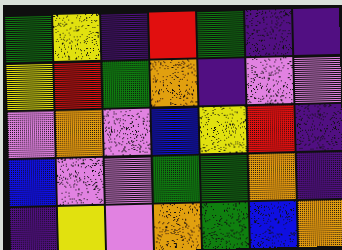[["green", "yellow", "indigo", "red", "green", "indigo", "indigo"], ["yellow", "red", "green", "orange", "indigo", "violet", "violet"], ["violet", "orange", "violet", "blue", "yellow", "red", "indigo"], ["blue", "violet", "violet", "green", "green", "orange", "indigo"], ["indigo", "yellow", "violet", "orange", "green", "blue", "orange"]]